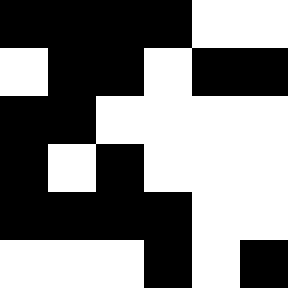[["black", "black", "black", "black", "white", "white"], ["white", "black", "black", "white", "black", "black"], ["black", "black", "white", "white", "white", "white"], ["black", "white", "black", "white", "white", "white"], ["black", "black", "black", "black", "white", "white"], ["white", "white", "white", "black", "white", "black"]]